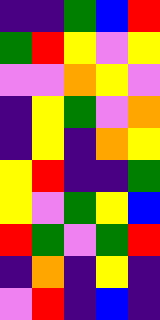[["indigo", "indigo", "green", "blue", "red"], ["green", "red", "yellow", "violet", "yellow"], ["violet", "violet", "orange", "yellow", "violet"], ["indigo", "yellow", "green", "violet", "orange"], ["indigo", "yellow", "indigo", "orange", "yellow"], ["yellow", "red", "indigo", "indigo", "green"], ["yellow", "violet", "green", "yellow", "blue"], ["red", "green", "violet", "green", "red"], ["indigo", "orange", "indigo", "yellow", "indigo"], ["violet", "red", "indigo", "blue", "indigo"]]